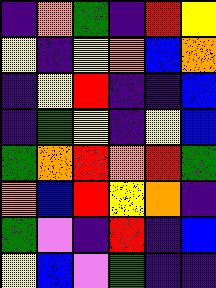[["indigo", "orange", "green", "indigo", "red", "yellow"], ["yellow", "indigo", "yellow", "orange", "blue", "orange"], ["indigo", "yellow", "red", "indigo", "indigo", "blue"], ["indigo", "green", "yellow", "indigo", "yellow", "blue"], ["green", "orange", "red", "orange", "red", "green"], ["orange", "blue", "red", "yellow", "orange", "indigo"], ["green", "violet", "indigo", "red", "indigo", "blue"], ["yellow", "blue", "violet", "green", "indigo", "indigo"]]